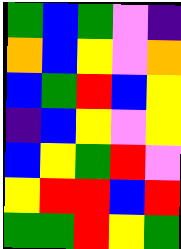[["green", "blue", "green", "violet", "indigo"], ["orange", "blue", "yellow", "violet", "orange"], ["blue", "green", "red", "blue", "yellow"], ["indigo", "blue", "yellow", "violet", "yellow"], ["blue", "yellow", "green", "red", "violet"], ["yellow", "red", "red", "blue", "red"], ["green", "green", "red", "yellow", "green"]]